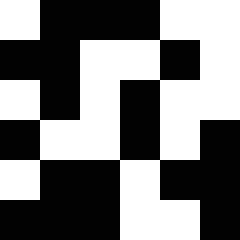[["white", "black", "black", "black", "white", "white"], ["black", "black", "white", "white", "black", "white"], ["white", "black", "white", "black", "white", "white"], ["black", "white", "white", "black", "white", "black"], ["white", "black", "black", "white", "black", "black"], ["black", "black", "black", "white", "white", "black"]]